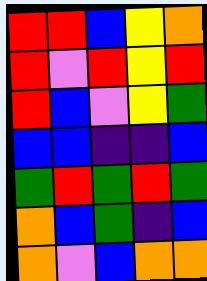[["red", "red", "blue", "yellow", "orange"], ["red", "violet", "red", "yellow", "red"], ["red", "blue", "violet", "yellow", "green"], ["blue", "blue", "indigo", "indigo", "blue"], ["green", "red", "green", "red", "green"], ["orange", "blue", "green", "indigo", "blue"], ["orange", "violet", "blue", "orange", "orange"]]